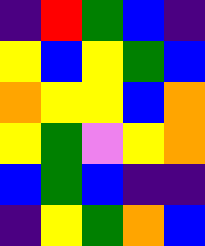[["indigo", "red", "green", "blue", "indigo"], ["yellow", "blue", "yellow", "green", "blue"], ["orange", "yellow", "yellow", "blue", "orange"], ["yellow", "green", "violet", "yellow", "orange"], ["blue", "green", "blue", "indigo", "indigo"], ["indigo", "yellow", "green", "orange", "blue"]]